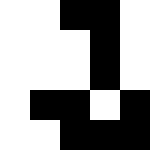[["white", "white", "black", "black", "white"], ["white", "white", "white", "black", "white"], ["white", "white", "white", "black", "white"], ["white", "black", "black", "white", "black"], ["white", "white", "black", "black", "black"]]